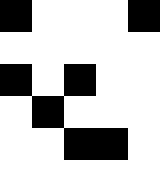[["black", "white", "white", "white", "black"], ["white", "white", "white", "white", "white"], ["black", "white", "black", "white", "white"], ["white", "black", "white", "white", "white"], ["white", "white", "black", "black", "white"], ["white", "white", "white", "white", "white"]]